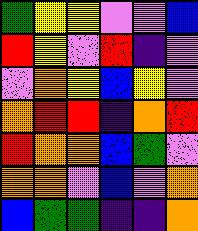[["green", "yellow", "yellow", "violet", "violet", "blue"], ["red", "yellow", "violet", "red", "indigo", "violet"], ["violet", "orange", "yellow", "blue", "yellow", "violet"], ["orange", "red", "red", "indigo", "orange", "red"], ["red", "orange", "orange", "blue", "green", "violet"], ["orange", "orange", "violet", "blue", "violet", "orange"], ["blue", "green", "green", "indigo", "indigo", "orange"]]